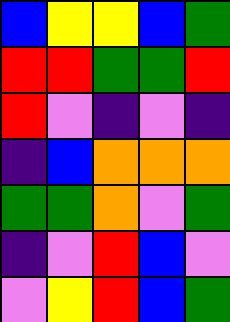[["blue", "yellow", "yellow", "blue", "green"], ["red", "red", "green", "green", "red"], ["red", "violet", "indigo", "violet", "indigo"], ["indigo", "blue", "orange", "orange", "orange"], ["green", "green", "orange", "violet", "green"], ["indigo", "violet", "red", "blue", "violet"], ["violet", "yellow", "red", "blue", "green"]]